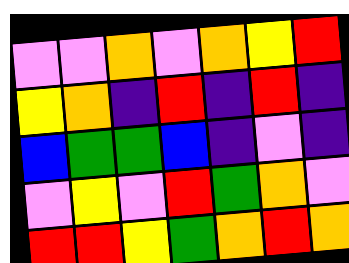[["violet", "violet", "orange", "violet", "orange", "yellow", "red"], ["yellow", "orange", "indigo", "red", "indigo", "red", "indigo"], ["blue", "green", "green", "blue", "indigo", "violet", "indigo"], ["violet", "yellow", "violet", "red", "green", "orange", "violet"], ["red", "red", "yellow", "green", "orange", "red", "orange"]]